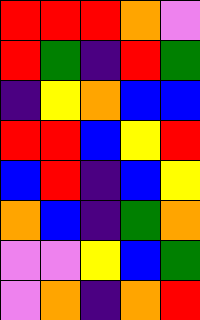[["red", "red", "red", "orange", "violet"], ["red", "green", "indigo", "red", "green"], ["indigo", "yellow", "orange", "blue", "blue"], ["red", "red", "blue", "yellow", "red"], ["blue", "red", "indigo", "blue", "yellow"], ["orange", "blue", "indigo", "green", "orange"], ["violet", "violet", "yellow", "blue", "green"], ["violet", "orange", "indigo", "orange", "red"]]